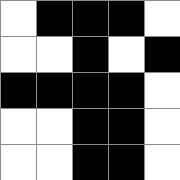[["white", "black", "black", "black", "white"], ["white", "white", "black", "white", "black"], ["black", "black", "black", "black", "white"], ["white", "white", "black", "black", "white"], ["white", "white", "black", "black", "white"]]